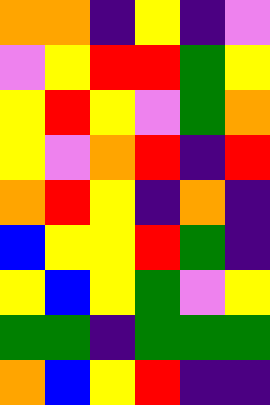[["orange", "orange", "indigo", "yellow", "indigo", "violet"], ["violet", "yellow", "red", "red", "green", "yellow"], ["yellow", "red", "yellow", "violet", "green", "orange"], ["yellow", "violet", "orange", "red", "indigo", "red"], ["orange", "red", "yellow", "indigo", "orange", "indigo"], ["blue", "yellow", "yellow", "red", "green", "indigo"], ["yellow", "blue", "yellow", "green", "violet", "yellow"], ["green", "green", "indigo", "green", "green", "green"], ["orange", "blue", "yellow", "red", "indigo", "indigo"]]